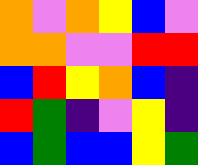[["orange", "violet", "orange", "yellow", "blue", "violet"], ["orange", "orange", "violet", "violet", "red", "red"], ["blue", "red", "yellow", "orange", "blue", "indigo"], ["red", "green", "indigo", "violet", "yellow", "indigo"], ["blue", "green", "blue", "blue", "yellow", "green"]]